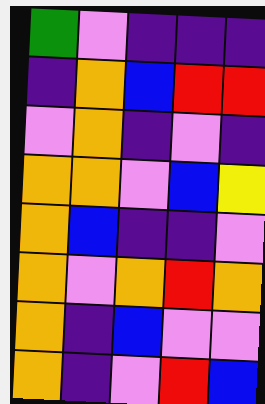[["green", "violet", "indigo", "indigo", "indigo"], ["indigo", "orange", "blue", "red", "red"], ["violet", "orange", "indigo", "violet", "indigo"], ["orange", "orange", "violet", "blue", "yellow"], ["orange", "blue", "indigo", "indigo", "violet"], ["orange", "violet", "orange", "red", "orange"], ["orange", "indigo", "blue", "violet", "violet"], ["orange", "indigo", "violet", "red", "blue"]]